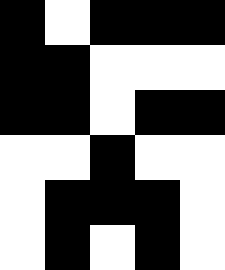[["black", "white", "black", "black", "black"], ["black", "black", "white", "white", "white"], ["black", "black", "white", "black", "black"], ["white", "white", "black", "white", "white"], ["white", "black", "black", "black", "white"], ["white", "black", "white", "black", "white"]]